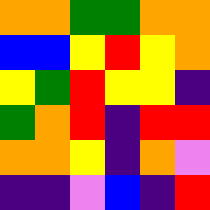[["orange", "orange", "green", "green", "orange", "orange"], ["blue", "blue", "yellow", "red", "yellow", "orange"], ["yellow", "green", "red", "yellow", "yellow", "indigo"], ["green", "orange", "red", "indigo", "red", "red"], ["orange", "orange", "yellow", "indigo", "orange", "violet"], ["indigo", "indigo", "violet", "blue", "indigo", "red"]]